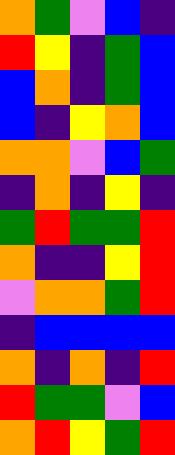[["orange", "green", "violet", "blue", "indigo"], ["red", "yellow", "indigo", "green", "blue"], ["blue", "orange", "indigo", "green", "blue"], ["blue", "indigo", "yellow", "orange", "blue"], ["orange", "orange", "violet", "blue", "green"], ["indigo", "orange", "indigo", "yellow", "indigo"], ["green", "red", "green", "green", "red"], ["orange", "indigo", "indigo", "yellow", "red"], ["violet", "orange", "orange", "green", "red"], ["indigo", "blue", "blue", "blue", "blue"], ["orange", "indigo", "orange", "indigo", "red"], ["red", "green", "green", "violet", "blue"], ["orange", "red", "yellow", "green", "red"]]